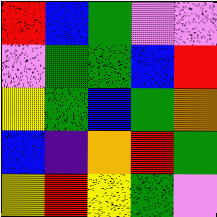[["red", "blue", "green", "violet", "violet"], ["violet", "green", "green", "blue", "red"], ["yellow", "green", "blue", "green", "orange"], ["blue", "indigo", "orange", "red", "green"], ["yellow", "red", "yellow", "green", "violet"]]